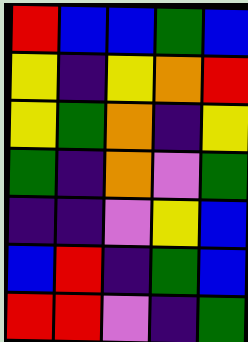[["red", "blue", "blue", "green", "blue"], ["yellow", "indigo", "yellow", "orange", "red"], ["yellow", "green", "orange", "indigo", "yellow"], ["green", "indigo", "orange", "violet", "green"], ["indigo", "indigo", "violet", "yellow", "blue"], ["blue", "red", "indigo", "green", "blue"], ["red", "red", "violet", "indigo", "green"]]